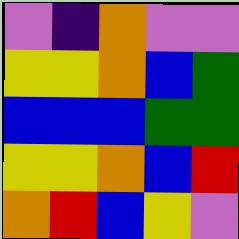[["violet", "indigo", "orange", "violet", "violet"], ["yellow", "yellow", "orange", "blue", "green"], ["blue", "blue", "blue", "green", "green"], ["yellow", "yellow", "orange", "blue", "red"], ["orange", "red", "blue", "yellow", "violet"]]